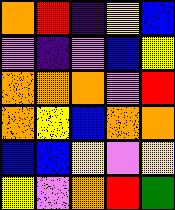[["orange", "red", "indigo", "yellow", "blue"], ["violet", "indigo", "violet", "blue", "yellow"], ["orange", "orange", "orange", "violet", "red"], ["orange", "yellow", "blue", "orange", "orange"], ["blue", "blue", "yellow", "violet", "yellow"], ["yellow", "violet", "orange", "red", "green"]]